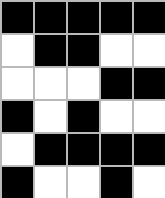[["black", "black", "black", "black", "black"], ["white", "black", "black", "white", "white"], ["white", "white", "white", "black", "black"], ["black", "white", "black", "white", "white"], ["white", "black", "black", "black", "black"], ["black", "white", "white", "black", "white"]]